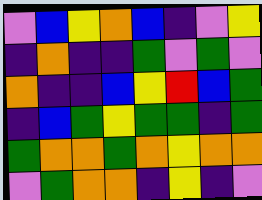[["violet", "blue", "yellow", "orange", "blue", "indigo", "violet", "yellow"], ["indigo", "orange", "indigo", "indigo", "green", "violet", "green", "violet"], ["orange", "indigo", "indigo", "blue", "yellow", "red", "blue", "green"], ["indigo", "blue", "green", "yellow", "green", "green", "indigo", "green"], ["green", "orange", "orange", "green", "orange", "yellow", "orange", "orange"], ["violet", "green", "orange", "orange", "indigo", "yellow", "indigo", "violet"]]